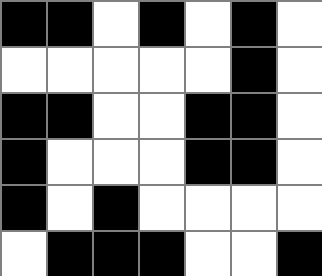[["black", "black", "white", "black", "white", "black", "white"], ["white", "white", "white", "white", "white", "black", "white"], ["black", "black", "white", "white", "black", "black", "white"], ["black", "white", "white", "white", "black", "black", "white"], ["black", "white", "black", "white", "white", "white", "white"], ["white", "black", "black", "black", "white", "white", "black"]]